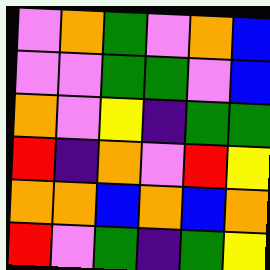[["violet", "orange", "green", "violet", "orange", "blue"], ["violet", "violet", "green", "green", "violet", "blue"], ["orange", "violet", "yellow", "indigo", "green", "green"], ["red", "indigo", "orange", "violet", "red", "yellow"], ["orange", "orange", "blue", "orange", "blue", "orange"], ["red", "violet", "green", "indigo", "green", "yellow"]]